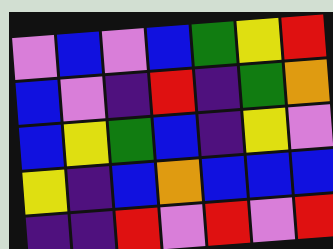[["violet", "blue", "violet", "blue", "green", "yellow", "red"], ["blue", "violet", "indigo", "red", "indigo", "green", "orange"], ["blue", "yellow", "green", "blue", "indigo", "yellow", "violet"], ["yellow", "indigo", "blue", "orange", "blue", "blue", "blue"], ["indigo", "indigo", "red", "violet", "red", "violet", "red"]]